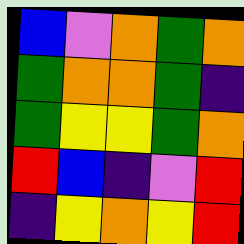[["blue", "violet", "orange", "green", "orange"], ["green", "orange", "orange", "green", "indigo"], ["green", "yellow", "yellow", "green", "orange"], ["red", "blue", "indigo", "violet", "red"], ["indigo", "yellow", "orange", "yellow", "red"]]